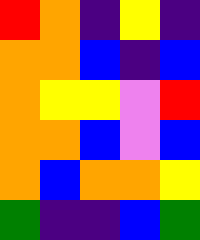[["red", "orange", "indigo", "yellow", "indigo"], ["orange", "orange", "blue", "indigo", "blue"], ["orange", "yellow", "yellow", "violet", "red"], ["orange", "orange", "blue", "violet", "blue"], ["orange", "blue", "orange", "orange", "yellow"], ["green", "indigo", "indigo", "blue", "green"]]